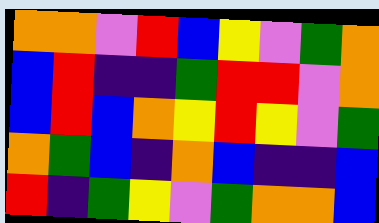[["orange", "orange", "violet", "red", "blue", "yellow", "violet", "green", "orange"], ["blue", "red", "indigo", "indigo", "green", "red", "red", "violet", "orange"], ["blue", "red", "blue", "orange", "yellow", "red", "yellow", "violet", "green"], ["orange", "green", "blue", "indigo", "orange", "blue", "indigo", "indigo", "blue"], ["red", "indigo", "green", "yellow", "violet", "green", "orange", "orange", "blue"]]